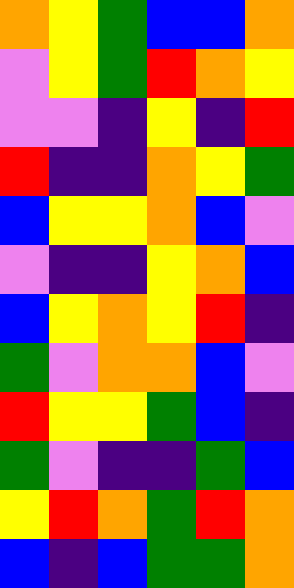[["orange", "yellow", "green", "blue", "blue", "orange"], ["violet", "yellow", "green", "red", "orange", "yellow"], ["violet", "violet", "indigo", "yellow", "indigo", "red"], ["red", "indigo", "indigo", "orange", "yellow", "green"], ["blue", "yellow", "yellow", "orange", "blue", "violet"], ["violet", "indigo", "indigo", "yellow", "orange", "blue"], ["blue", "yellow", "orange", "yellow", "red", "indigo"], ["green", "violet", "orange", "orange", "blue", "violet"], ["red", "yellow", "yellow", "green", "blue", "indigo"], ["green", "violet", "indigo", "indigo", "green", "blue"], ["yellow", "red", "orange", "green", "red", "orange"], ["blue", "indigo", "blue", "green", "green", "orange"]]